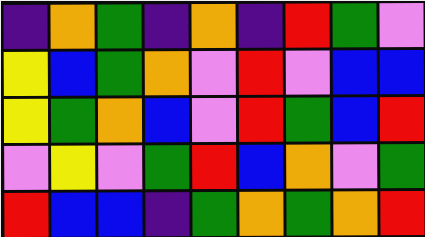[["indigo", "orange", "green", "indigo", "orange", "indigo", "red", "green", "violet"], ["yellow", "blue", "green", "orange", "violet", "red", "violet", "blue", "blue"], ["yellow", "green", "orange", "blue", "violet", "red", "green", "blue", "red"], ["violet", "yellow", "violet", "green", "red", "blue", "orange", "violet", "green"], ["red", "blue", "blue", "indigo", "green", "orange", "green", "orange", "red"]]